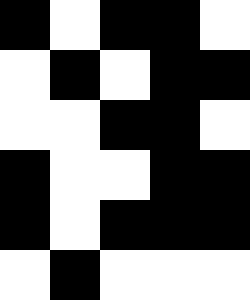[["black", "white", "black", "black", "white"], ["white", "black", "white", "black", "black"], ["white", "white", "black", "black", "white"], ["black", "white", "white", "black", "black"], ["black", "white", "black", "black", "black"], ["white", "black", "white", "white", "white"]]